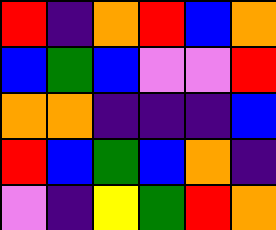[["red", "indigo", "orange", "red", "blue", "orange"], ["blue", "green", "blue", "violet", "violet", "red"], ["orange", "orange", "indigo", "indigo", "indigo", "blue"], ["red", "blue", "green", "blue", "orange", "indigo"], ["violet", "indigo", "yellow", "green", "red", "orange"]]